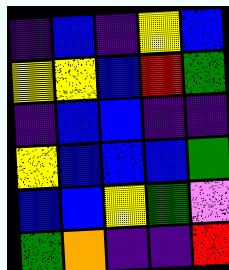[["indigo", "blue", "indigo", "yellow", "blue"], ["yellow", "yellow", "blue", "red", "green"], ["indigo", "blue", "blue", "indigo", "indigo"], ["yellow", "blue", "blue", "blue", "green"], ["blue", "blue", "yellow", "green", "violet"], ["green", "orange", "indigo", "indigo", "red"]]